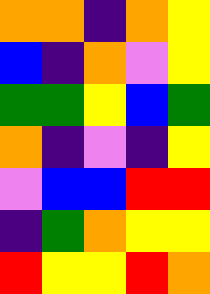[["orange", "orange", "indigo", "orange", "yellow"], ["blue", "indigo", "orange", "violet", "yellow"], ["green", "green", "yellow", "blue", "green"], ["orange", "indigo", "violet", "indigo", "yellow"], ["violet", "blue", "blue", "red", "red"], ["indigo", "green", "orange", "yellow", "yellow"], ["red", "yellow", "yellow", "red", "orange"]]